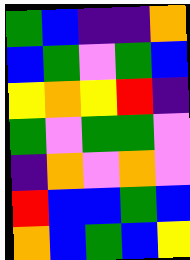[["green", "blue", "indigo", "indigo", "orange"], ["blue", "green", "violet", "green", "blue"], ["yellow", "orange", "yellow", "red", "indigo"], ["green", "violet", "green", "green", "violet"], ["indigo", "orange", "violet", "orange", "violet"], ["red", "blue", "blue", "green", "blue"], ["orange", "blue", "green", "blue", "yellow"]]